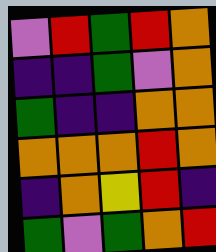[["violet", "red", "green", "red", "orange"], ["indigo", "indigo", "green", "violet", "orange"], ["green", "indigo", "indigo", "orange", "orange"], ["orange", "orange", "orange", "red", "orange"], ["indigo", "orange", "yellow", "red", "indigo"], ["green", "violet", "green", "orange", "red"]]